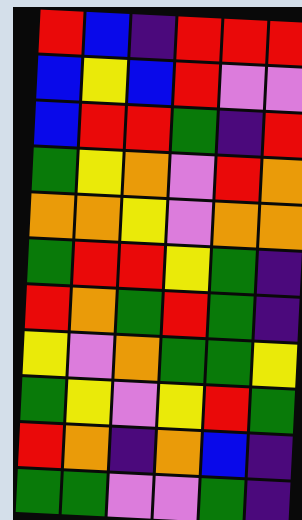[["red", "blue", "indigo", "red", "red", "red"], ["blue", "yellow", "blue", "red", "violet", "violet"], ["blue", "red", "red", "green", "indigo", "red"], ["green", "yellow", "orange", "violet", "red", "orange"], ["orange", "orange", "yellow", "violet", "orange", "orange"], ["green", "red", "red", "yellow", "green", "indigo"], ["red", "orange", "green", "red", "green", "indigo"], ["yellow", "violet", "orange", "green", "green", "yellow"], ["green", "yellow", "violet", "yellow", "red", "green"], ["red", "orange", "indigo", "orange", "blue", "indigo"], ["green", "green", "violet", "violet", "green", "indigo"]]